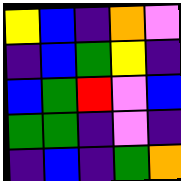[["yellow", "blue", "indigo", "orange", "violet"], ["indigo", "blue", "green", "yellow", "indigo"], ["blue", "green", "red", "violet", "blue"], ["green", "green", "indigo", "violet", "indigo"], ["indigo", "blue", "indigo", "green", "orange"]]